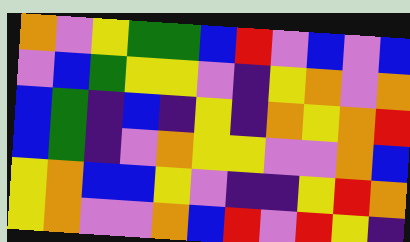[["orange", "violet", "yellow", "green", "green", "blue", "red", "violet", "blue", "violet", "blue"], ["violet", "blue", "green", "yellow", "yellow", "violet", "indigo", "yellow", "orange", "violet", "orange"], ["blue", "green", "indigo", "blue", "indigo", "yellow", "indigo", "orange", "yellow", "orange", "red"], ["blue", "green", "indigo", "violet", "orange", "yellow", "yellow", "violet", "violet", "orange", "blue"], ["yellow", "orange", "blue", "blue", "yellow", "violet", "indigo", "indigo", "yellow", "red", "orange"], ["yellow", "orange", "violet", "violet", "orange", "blue", "red", "violet", "red", "yellow", "indigo"]]